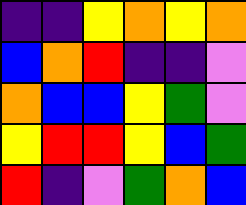[["indigo", "indigo", "yellow", "orange", "yellow", "orange"], ["blue", "orange", "red", "indigo", "indigo", "violet"], ["orange", "blue", "blue", "yellow", "green", "violet"], ["yellow", "red", "red", "yellow", "blue", "green"], ["red", "indigo", "violet", "green", "orange", "blue"]]